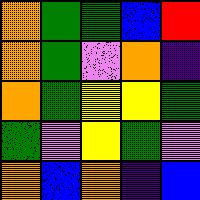[["orange", "green", "green", "blue", "red"], ["orange", "green", "violet", "orange", "indigo"], ["orange", "green", "yellow", "yellow", "green"], ["green", "violet", "yellow", "green", "violet"], ["orange", "blue", "orange", "indigo", "blue"]]